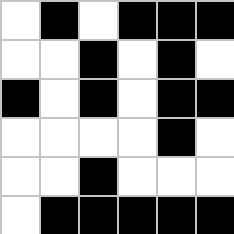[["white", "black", "white", "black", "black", "black"], ["white", "white", "black", "white", "black", "white"], ["black", "white", "black", "white", "black", "black"], ["white", "white", "white", "white", "black", "white"], ["white", "white", "black", "white", "white", "white"], ["white", "black", "black", "black", "black", "black"]]